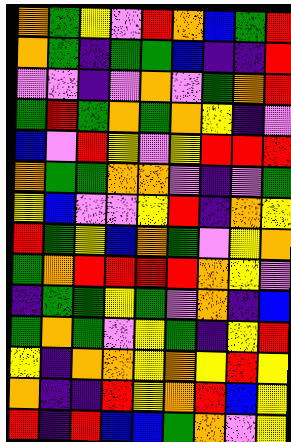[["orange", "green", "yellow", "violet", "red", "orange", "blue", "green", "red"], ["orange", "green", "indigo", "green", "green", "blue", "indigo", "indigo", "red"], ["violet", "violet", "indigo", "violet", "orange", "violet", "green", "orange", "red"], ["green", "red", "green", "orange", "green", "orange", "yellow", "indigo", "violet"], ["blue", "violet", "red", "yellow", "violet", "yellow", "red", "red", "red"], ["orange", "green", "green", "orange", "orange", "violet", "indigo", "violet", "green"], ["yellow", "blue", "violet", "violet", "yellow", "red", "indigo", "orange", "yellow"], ["red", "green", "yellow", "blue", "orange", "green", "violet", "yellow", "orange"], ["green", "orange", "red", "red", "red", "red", "orange", "yellow", "violet"], ["indigo", "green", "green", "yellow", "green", "violet", "orange", "indigo", "blue"], ["green", "orange", "green", "violet", "yellow", "green", "indigo", "yellow", "red"], ["yellow", "indigo", "orange", "orange", "yellow", "orange", "yellow", "red", "yellow"], ["orange", "indigo", "indigo", "red", "yellow", "orange", "red", "blue", "yellow"], ["red", "indigo", "red", "blue", "blue", "green", "orange", "violet", "yellow"]]